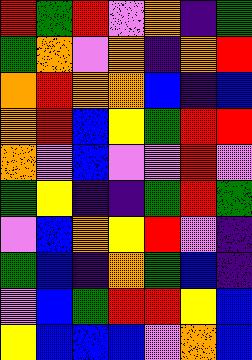[["red", "green", "red", "violet", "orange", "indigo", "green"], ["green", "orange", "violet", "orange", "indigo", "orange", "red"], ["orange", "red", "orange", "orange", "blue", "indigo", "blue"], ["orange", "red", "blue", "yellow", "green", "red", "red"], ["orange", "violet", "blue", "violet", "violet", "red", "violet"], ["green", "yellow", "indigo", "indigo", "green", "red", "green"], ["violet", "blue", "orange", "yellow", "red", "violet", "indigo"], ["green", "blue", "indigo", "orange", "green", "blue", "indigo"], ["violet", "blue", "green", "red", "red", "yellow", "blue"], ["yellow", "blue", "blue", "blue", "violet", "orange", "blue"]]